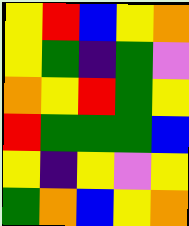[["yellow", "red", "blue", "yellow", "orange"], ["yellow", "green", "indigo", "green", "violet"], ["orange", "yellow", "red", "green", "yellow"], ["red", "green", "green", "green", "blue"], ["yellow", "indigo", "yellow", "violet", "yellow"], ["green", "orange", "blue", "yellow", "orange"]]